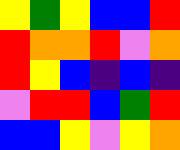[["yellow", "green", "yellow", "blue", "blue", "red"], ["red", "orange", "orange", "red", "violet", "orange"], ["red", "yellow", "blue", "indigo", "blue", "indigo"], ["violet", "red", "red", "blue", "green", "red"], ["blue", "blue", "yellow", "violet", "yellow", "orange"]]